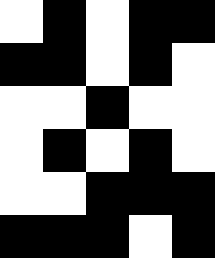[["white", "black", "white", "black", "black"], ["black", "black", "white", "black", "white"], ["white", "white", "black", "white", "white"], ["white", "black", "white", "black", "white"], ["white", "white", "black", "black", "black"], ["black", "black", "black", "white", "black"]]